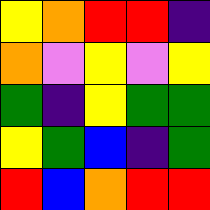[["yellow", "orange", "red", "red", "indigo"], ["orange", "violet", "yellow", "violet", "yellow"], ["green", "indigo", "yellow", "green", "green"], ["yellow", "green", "blue", "indigo", "green"], ["red", "blue", "orange", "red", "red"]]